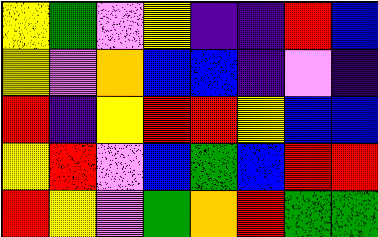[["yellow", "green", "violet", "yellow", "indigo", "indigo", "red", "blue"], ["yellow", "violet", "orange", "blue", "blue", "indigo", "violet", "indigo"], ["red", "indigo", "yellow", "red", "red", "yellow", "blue", "blue"], ["yellow", "red", "violet", "blue", "green", "blue", "red", "red"], ["red", "yellow", "violet", "green", "orange", "red", "green", "green"]]